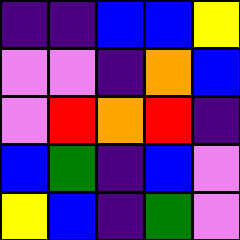[["indigo", "indigo", "blue", "blue", "yellow"], ["violet", "violet", "indigo", "orange", "blue"], ["violet", "red", "orange", "red", "indigo"], ["blue", "green", "indigo", "blue", "violet"], ["yellow", "blue", "indigo", "green", "violet"]]